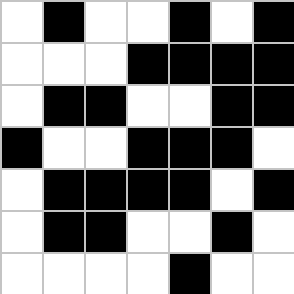[["white", "black", "white", "white", "black", "white", "black"], ["white", "white", "white", "black", "black", "black", "black"], ["white", "black", "black", "white", "white", "black", "black"], ["black", "white", "white", "black", "black", "black", "white"], ["white", "black", "black", "black", "black", "white", "black"], ["white", "black", "black", "white", "white", "black", "white"], ["white", "white", "white", "white", "black", "white", "white"]]